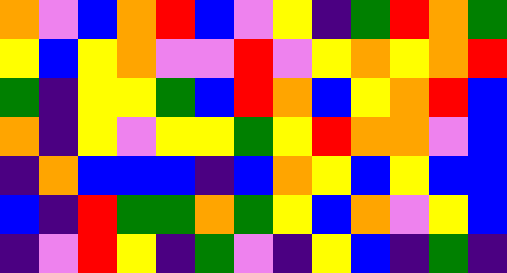[["orange", "violet", "blue", "orange", "red", "blue", "violet", "yellow", "indigo", "green", "red", "orange", "green"], ["yellow", "blue", "yellow", "orange", "violet", "violet", "red", "violet", "yellow", "orange", "yellow", "orange", "red"], ["green", "indigo", "yellow", "yellow", "green", "blue", "red", "orange", "blue", "yellow", "orange", "red", "blue"], ["orange", "indigo", "yellow", "violet", "yellow", "yellow", "green", "yellow", "red", "orange", "orange", "violet", "blue"], ["indigo", "orange", "blue", "blue", "blue", "indigo", "blue", "orange", "yellow", "blue", "yellow", "blue", "blue"], ["blue", "indigo", "red", "green", "green", "orange", "green", "yellow", "blue", "orange", "violet", "yellow", "blue"], ["indigo", "violet", "red", "yellow", "indigo", "green", "violet", "indigo", "yellow", "blue", "indigo", "green", "indigo"]]